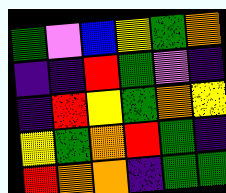[["green", "violet", "blue", "yellow", "green", "orange"], ["indigo", "indigo", "red", "green", "violet", "indigo"], ["indigo", "red", "yellow", "green", "orange", "yellow"], ["yellow", "green", "orange", "red", "green", "indigo"], ["red", "orange", "orange", "indigo", "green", "green"]]